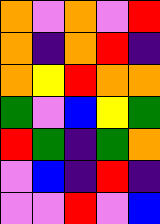[["orange", "violet", "orange", "violet", "red"], ["orange", "indigo", "orange", "red", "indigo"], ["orange", "yellow", "red", "orange", "orange"], ["green", "violet", "blue", "yellow", "green"], ["red", "green", "indigo", "green", "orange"], ["violet", "blue", "indigo", "red", "indigo"], ["violet", "violet", "red", "violet", "blue"]]